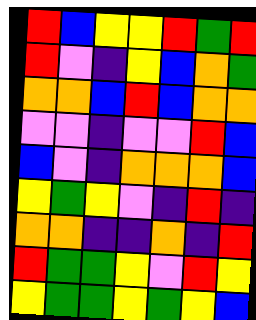[["red", "blue", "yellow", "yellow", "red", "green", "red"], ["red", "violet", "indigo", "yellow", "blue", "orange", "green"], ["orange", "orange", "blue", "red", "blue", "orange", "orange"], ["violet", "violet", "indigo", "violet", "violet", "red", "blue"], ["blue", "violet", "indigo", "orange", "orange", "orange", "blue"], ["yellow", "green", "yellow", "violet", "indigo", "red", "indigo"], ["orange", "orange", "indigo", "indigo", "orange", "indigo", "red"], ["red", "green", "green", "yellow", "violet", "red", "yellow"], ["yellow", "green", "green", "yellow", "green", "yellow", "blue"]]